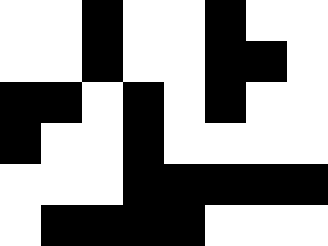[["white", "white", "black", "white", "white", "black", "white", "white"], ["white", "white", "black", "white", "white", "black", "black", "white"], ["black", "black", "white", "black", "white", "black", "white", "white"], ["black", "white", "white", "black", "white", "white", "white", "white"], ["white", "white", "white", "black", "black", "black", "black", "black"], ["white", "black", "black", "black", "black", "white", "white", "white"]]